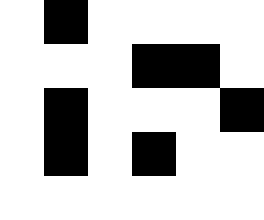[["white", "black", "white", "white", "white", "white"], ["white", "white", "white", "black", "black", "white"], ["white", "black", "white", "white", "white", "black"], ["white", "black", "white", "black", "white", "white"], ["white", "white", "white", "white", "white", "white"]]